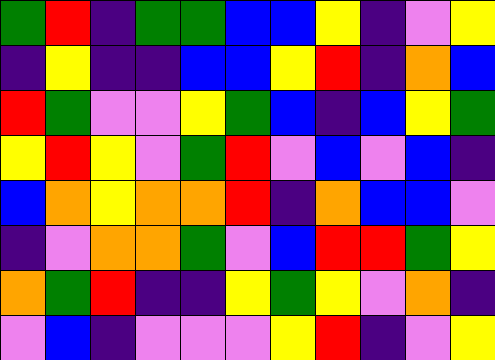[["green", "red", "indigo", "green", "green", "blue", "blue", "yellow", "indigo", "violet", "yellow"], ["indigo", "yellow", "indigo", "indigo", "blue", "blue", "yellow", "red", "indigo", "orange", "blue"], ["red", "green", "violet", "violet", "yellow", "green", "blue", "indigo", "blue", "yellow", "green"], ["yellow", "red", "yellow", "violet", "green", "red", "violet", "blue", "violet", "blue", "indigo"], ["blue", "orange", "yellow", "orange", "orange", "red", "indigo", "orange", "blue", "blue", "violet"], ["indigo", "violet", "orange", "orange", "green", "violet", "blue", "red", "red", "green", "yellow"], ["orange", "green", "red", "indigo", "indigo", "yellow", "green", "yellow", "violet", "orange", "indigo"], ["violet", "blue", "indigo", "violet", "violet", "violet", "yellow", "red", "indigo", "violet", "yellow"]]